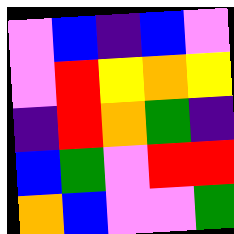[["violet", "blue", "indigo", "blue", "violet"], ["violet", "red", "yellow", "orange", "yellow"], ["indigo", "red", "orange", "green", "indigo"], ["blue", "green", "violet", "red", "red"], ["orange", "blue", "violet", "violet", "green"]]